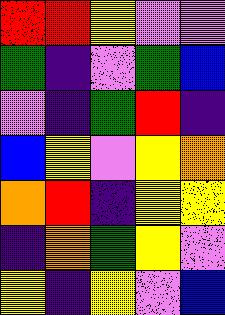[["red", "red", "yellow", "violet", "violet"], ["green", "indigo", "violet", "green", "blue"], ["violet", "indigo", "green", "red", "indigo"], ["blue", "yellow", "violet", "yellow", "orange"], ["orange", "red", "indigo", "yellow", "yellow"], ["indigo", "orange", "green", "yellow", "violet"], ["yellow", "indigo", "yellow", "violet", "blue"]]